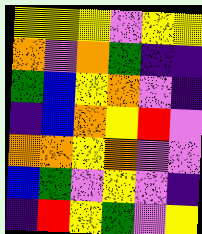[["yellow", "yellow", "yellow", "violet", "yellow", "yellow"], ["orange", "violet", "orange", "green", "indigo", "indigo"], ["green", "blue", "yellow", "orange", "violet", "indigo"], ["indigo", "blue", "orange", "yellow", "red", "violet"], ["orange", "orange", "yellow", "orange", "violet", "violet"], ["blue", "green", "violet", "yellow", "violet", "indigo"], ["indigo", "red", "yellow", "green", "violet", "yellow"]]